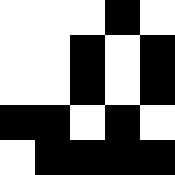[["white", "white", "white", "black", "white"], ["white", "white", "black", "white", "black"], ["white", "white", "black", "white", "black"], ["black", "black", "white", "black", "white"], ["white", "black", "black", "black", "black"]]